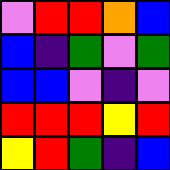[["violet", "red", "red", "orange", "blue"], ["blue", "indigo", "green", "violet", "green"], ["blue", "blue", "violet", "indigo", "violet"], ["red", "red", "red", "yellow", "red"], ["yellow", "red", "green", "indigo", "blue"]]